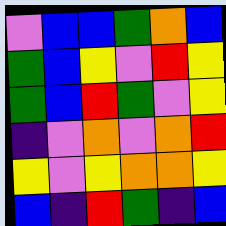[["violet", "blue", "blue", "green", "orange", "blue"], ["green", "blue", "yellow", "violet", "red", "yellow"], ["green", "blue", "red", "green", "violet", "yellow"], ["indigo", "violet", "orange", "violet", "orange", "red"], ["yellow", "violet", "yellow", "orange", "orange", "yellow"], ["blue", "indigo", "red", "green", "indigo", "blue"]]